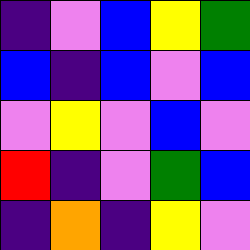[["indigo", "violet", "blue", "yellow", "green"], ["blue", "indigo", "blue", "violet", "blue"], ["violet", "yellow", "violet", "blue", "violet"], ["red", "indigo", "violet", "green", "blue"], ["indigo", "orange", "indigo", "yellow", "violet"]]